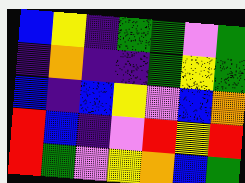[["blue", "yellow", "indigo", "green", "green", "violet", "green"], ["indigo", "orange", "indigo", "indigo", "green", "yellow", "green"], ["blue", "indigo", "blue", "yellow", "violet", "blue", "orange"], ["red", "blue", "indigo", "violet", "red", "yellow", "red"], ["red", "green", "violet", "yellow", "orange", "blue", "green"]]